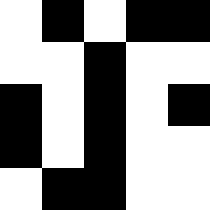[["white", "black", "white", "black", "black"], ["white", "white", "black", "white", "white"], ["black", "white", "black", "white", "black"], ["black", "white", "black", "white", "white"], ["white", "black", "black", "white", "white"]]